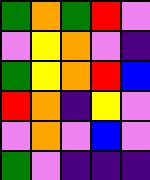[["green", "orange", "green", "red", "violet"], ["violet", "yellow", "orange", "violet", "indigo"], ["green", "yellow", "orange", "red", "blue"], ["red", "orange", "indigo", "yellow", "violet"], ["violet", "orange", "violet", "blue", "violet"], ["green", "violet", "indigo", "indigo", "indigo"]]